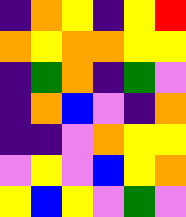[["indigo", "orange", "yellow", "indigo", "yellow", "red"], ["orange", "yellow", "orange", "orange", "yellow", "yellow"], ["indigo", "green", "orange", "indigo", "green", "violet"], ["indigo", "orange", "blue", "violet", "indigo", "orange"], ["indigo", "indigo", "violet", "orange", "yellow", "yellow"], ["violet", "yellow", "violet", "blue", "yellow", "orange"], ["yellow", "blue", "yellow", "violet", "green", "violet"]]